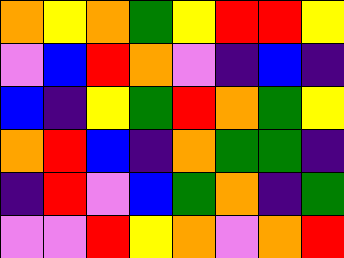[["orange", "yellow", "orange", "green", "yellow", "red", "red", "yellow"], ["violet", "blue", "red", "orange", "violet", "indigo", "blue", "indigo"], ["blue", "indigo", "yellow", "green", "red", "orange", "green", "yellow"], ["orange", "red", "blue", "indigo", "orange", "green", "green", "indigo"], ["indigo", "red", "violet", "blue", "green", "orange", "indigo", "green"], ["violet", "violet", "red", "yellow", "orange", "violet", "orange", "red"]]